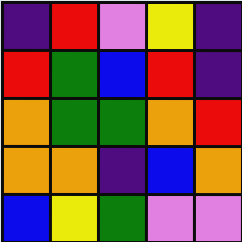[["indigo", "red", "violet", "yellow", "indigo"], ["red", "green", "blue", "red", "indigo"], ["orange", "green", "green", "orange", "red"], ["orange", "orange", "indigo", "blue", "orange"], ["blue", "yellow", "green", "violet", "violet"]]